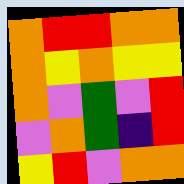[["orange", "red", "red", "orange", "orange"], ["orange", "yellow", "orange", "yellow", "yellow"], ["orange", "violet", "green", "violet", "red"], ["violet", "orange", "green", "indigo", "red"], ["yellow", "red", "violet", "orange", "orange"]]